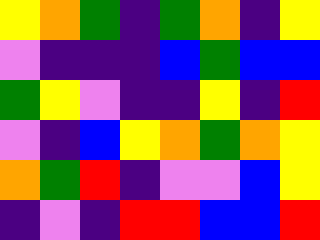[["yellow", "orange", "green", "indigo", "green", "orange", "indigo", "yellow"], ["violet", "indigo", "indigo", "indigo", "blue", "green", "blue", "blue"], ["green", "yellow", "violet", "indigo", "indigo", "yellow", "indigo", "red"], ["violet", "indigo", "blue", "yellow", "orange", "green", "orange", "yellow"], ["orange", "green", "red", "indigo", "violet", "violet", "blue", "yellow"], ["indigo", "violet", "indigo", "red", "red", "blue", "blue", "red"]]